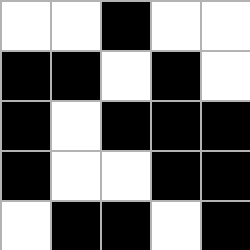[["white", "white", "black", "white", "white"], ["black", "black", "white", "black", "white"], ["black", "white", "black", "black", "black"], ["black", "white", "white", "black", "black"], ["white", "black", "black", "white", "black"]]